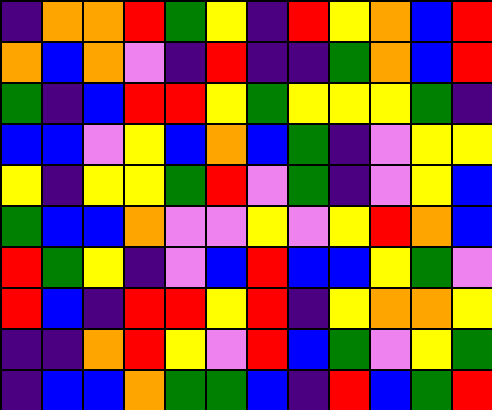[["indigo", "orange", "orange", "red", "green", "yellow", "indigo", "red", "yellow", "orange", "blue", "red"], ["orange", "blue", "orange", "violet", "indigo", "red", "indigo", "indigo", "green", "orange", "blue", "red"], ["green", "indigo", "blue", "red", "red", "yellow", "green", "yellow", "yellow", "yellow", "green", "indigo"], ["blue", "blue", "violet", "yellow", "blue", "orange", "blue", "green", "indigo", "violet", "yellow", "yellow"], ["yellow", "indigo", "yellow", "yellow", "green", "red", "violet", "green", "indigo", "violet", "yellow", "blue"], ["green", "blue", "blue", "orange", "violet", "violet", "yellow", "violet", "yellow", "red", "orange", "blue"], ["red", "green", "yellow", "indigo", "violet", "blue", "red", "blue", "blue", "yellow", "green", "violet"], ["red", "blue", "indigo", "red", "red", "yellow", "red", "indigo", "yellow", "orange", "orange", "yellow"], ["indigo", "indigo", "orange", "red", "yellow", "violet", "red", "blue", "green", "violet", "yellow", "green"], ["indigo", "blue", "blue", "orange", "green", "green", "blue", "indigo", "red", "blue", "green", "red"]]